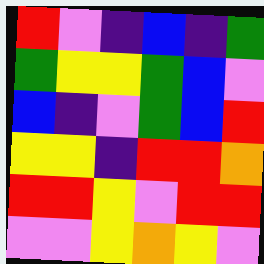[["red", "violet", "indigo", "blue", "indigo", "green"], ["green", "yellow", "yellow", "green", "blue", "violet"], ["blue", "indigo", "violet", "green", "blue", "red"], ["yellow", "yellow", "indigo", "red", "red", "orange"], ["red", "red", "yellow", "violet", "red", "red"], ["violet", "violet", "yellow", "orange", "yellow", "violet"]]